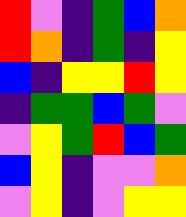[["red", "violet", "indigo", "green", "blue", "orange"], ["red", "orange", "indigo", "green", "indigo", "yellow"], ["blue", "indigo", "yellow", "yellow", "red", "yellow"], ["indigo", "green", "green", "blue", "green", "violet"], ["violet", "yellow", "green", "red", "blue", "green"], ["blue", "yellow", "indigo", "violet", "violet", "orange"], ["violet", "yellow", "indigo", "violet", "yellow", "yellow"]]